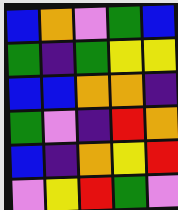[["blue", "orange", "violet", "green", "blue"], ["green", "indigo", "green", "yellow", "yellow"], ["blue", "blue", "orange", "orange", "indigo"], ["green", "violet", "indigo", "red", "orange"], ["blue", "indigo", "orange", "yellow", "red"], ["violet", "yellow", "red", "green", "violet"]]